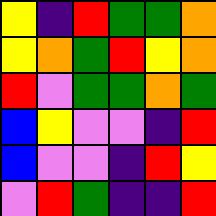[["yellow", "indigo", "red", "green", "green", "orange"], ["yellow", "orange", "green", "red", "yellow", "orange"], ["red", "violet", "green", "green", "orange", "green"], ["blue", "yellow", "violet", "violet", "indigo", "red"], ["blue", "violet", "violet", "indigo", "red", "yellow"], ["violet", "red", "green", "indigo", "indigo", "red"]]